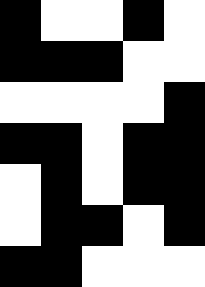[["black", "white", "white", "black", "white"], ["black", "black", "black", "white", "white"], ["white", "white", "white", "white", "black"], ["black", "black", "white", "black", "black"], ["white", "black", "white", "black", "black"], ["white", "black", "black", "white", "black"], ["black", "black", "white", "white", "white"]]